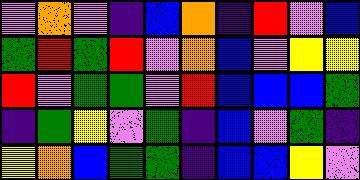[["violet", "orange", "violet", "indigo", "blue", "orange", "indigo", "red", "violet", "blue"], ["green", "red", "green", "red", "violet", "orange", "blue", "violet", "yellow", "yellow"], ["red", "violet", "green", "green", "violet", "red", "blue", "blue", "blue", "green"], ["indigo", "green", "yellow", "violet", "green", "indigo", "blue", "violet", "green", "indigo"], ["yellow", "orange", "blue", "green", "green", "indigo", "blue", "blue", "yellow", "violet"]]